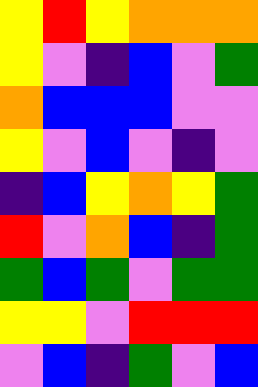[["yellow", "red", "yellow", "orange", "orange", "orange"], ["yellow", "violet", "indigo", "blue", "violet", "green"], ["orange", "blue", "blue", "blue", "violet", "violet"], ["yellow", "violet", "blue", "violet", "indigo", "violet"], ["indigo", "blue", "yellow", "orange", "yellow", "green"], ["red", "violet", "orange", "blue", "indigo", "green"], ["green", "blue", "green", "violet", "green", "green"], ["yellow", "yellow", "violet", "red", "red", "red"], ["violet", "blue", "indigo", "green", "violet", "blue"]]